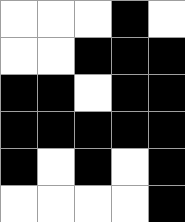[["white", "white", "white", "black", "white"], ["white", "white", "black", "black", "black"], ["black", "black", "white", "black", "black"], ["black", "black", "black", "black", "black"], ["black", "white", "black", "white", "black"], ["white", "white", "white", "white", "black"]]